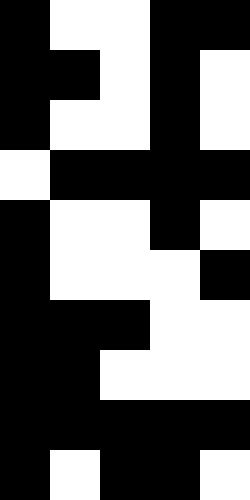[["black", "white", "white", "black", "black"], ["black", "black", "white", "black", "white"], ["black", "white", "white", "black", "white"], ["white", "black", "black", "black", "black"], ["black", "white", "white", "black", "white"], ["black", "white", "white", "white", "black"], ["black", "black", "black", "white", "white"], ["black", "black", "white", "white", "white"], ["black", "black", "black", "black", "black"], ["black", "white", "black", "black", "white"]]